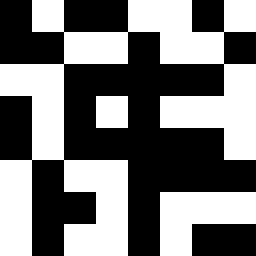[["black", "white", "black", "black", "white", "white", "black", "white"], ["black", "black", "white", "white", "black", "white", "white", "black"], ["white", "white", "black", "black", "black", "black", "black", "white"], ["black", "white", "black", "white", "black", "white", "white", "white"], ["black", "white", "black", "black", "black", "black", "black", "white"], ["white", "black", "white", "white", "black", "black", "black", "black"], ["white", "black", "black", "white", "black", "white", "white", "white"], ["white", "black", "white", "white", "black", "white", "black", "black"]]